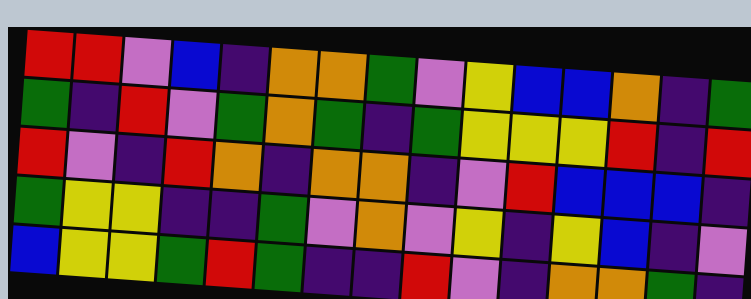[["red", "red", "violet", "blue", "indigo", "orange", "orange", "green", "violet", "yellow", "blue", "blue", "orange", "indigo", "green"], ["green", "indigo", "red", "violet", "green", "orange", "green", "indigo", "green", "yellow", "yellow", "yellow", "red", "indigo", "red"], ["red", "violet", "indigo", "red", "orange", "indigo", "orange", "orange", "indigo", "violet", "red", "blue", "blue", "blue", "indigo"], ["green", "yellow", "yellow", "indigo", "indigo", "green", "violet", "orange", "violet", "yellow", "indigo", "yellow", "blue", "indigo", "violet"], ["blue", "yellow", "yellow", "green", "red", "green", "indigo", "indigo", "red", "violet", "indigo", "orange", "orange", "green", "indigo"]]